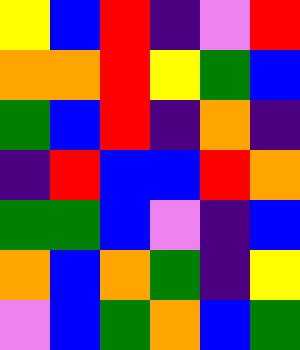[["yellow", "blue", "red", "indigo", "violet", "red"], ["orange", "orange", "red", "yellow", "green", "blue"], ["green", "blue", "red", "indigo", "orange", "indigo"], ["indigo", "red", "blue", "blue", "red", "orange"], ["green", "green", "blue", "violet", "indigo", "blue"], ["orange", "blue", "orange", "green", "indigo", "yellow"], ["violet", "blue", "green", "orange", "blue", "green"]]